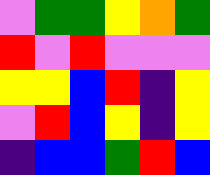[["violet", "green", "green", "yellow", "orange", "green"], ["red", "violet", "red", "violet", "violet", "violet"], ["yellow", "yellow", "blue", "red", "indigo", "yellow"], ["violet", "red", "blue", "yellow", "indigo", "yellow"], ["indigo", "blue", "blue", "green", "red", "blue"]]